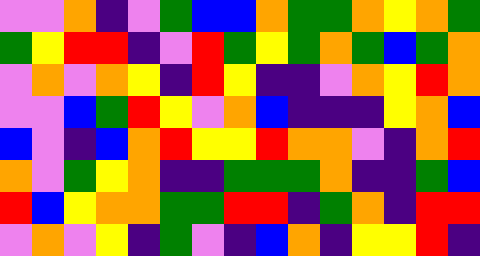[["violet", "violet", "orange", "indigo", "violet", "green", "blue", "blue", "orange", "green", "green", "orange", "yellow", "orange", "green"], ["green", "yellow", "red", "red", "indigo", "violet", "red", "green", "yellow", "green", "orange", "green", "blue", "green", "orange"], ["violet", "orange", "violet", "orange", "yellow", "indigo", "red", "yellow", "indigo", "indigo", "violet", "orange", "yellow", "red", "orange"], ["violet", "violet", "blue", "green", "red", "yellow", "violet", "orange", "blue", "indigo", "indigo", "indigo", "yellow", "orange", "blue"], ["blue", "violet", "indigo", "blue", "orange", "red", "yellow", "yellow", "red", "orange", "orange", "violet", "indigo", "orange", "red"], ["orange", "violet", "green", "yellow", "orange", "indigo", "indigo", "green", "green", "green", "orange", "indigo", "indigo", "green", "blue"], ["red", "blue", "yellow", "orange", "orange", "green", "green", "red", "red", "indigo", "green", "orange", "indigo", "red", "red"], ["violet", "orange", "violet", "yellow", "indigo", "green", "violet", "indigo", "blue", "orange", "indigo", "yellow", "yellow", "red", "indigo"]]